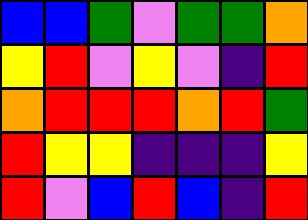[["blue", "blue", "green", "violet", "green", "green", "orange"], ["yellow", "red", "violet", "yellow", "violet", "indigo", "red"], ["orange", "red", "red", "red", "orange", "red", "green"], ["red", "yellow", "yellow", "indigo", "indigo", "indigo", "yellow"], ["red", "violet", "blue", "red", "blue", "indigo", "red"]]